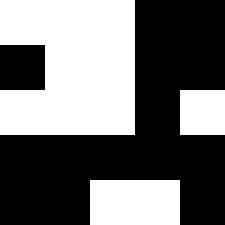[["white", "white", "white", "black", "black"], ["black", "white", "white", "black", "black"], ["white", "white", "white", "black", "white"], ["black", "black", "black", "black", "black"], ["black", "black", "white", "white", "black"]]